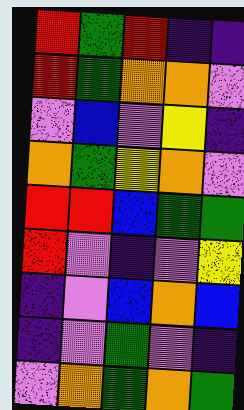[["red", "green", "red", "indigo", "indigo"], ["red", "green", "orange", "orange", "violet"], ["violet", "blue", "violet", "yellow", "indigo"], ["orange", "green", "yellow", "orange", "violet"], ["red", "red", "blue", "green", "green"], ["red", "violet", "indigo", "violet", "yellow"], ["indigo", "violet", "blue", "orange", "blue"], ["indigo", "violet", "green", "violet", "indigo"], ["violet", "orange", "green", "orange", "green"]]